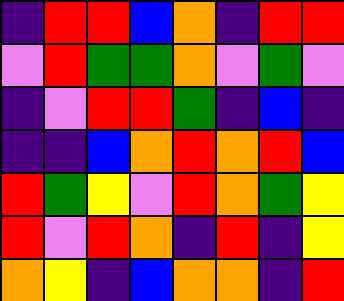[["indigo", "red", "red", "blue", "orange", "indigo", "red", "red"], ["violet", "red", "green", "green", "orange", "violet", "green", "violet"], ["indigo", "violet", "red", "red", "green", "indigo", "blue", "indigo"], ["indigo", "indigo", "blue", "orange", "red", "orange", "red", "blue"], ["red", "green", "yellow", "violet", "red", "orange", "green", "yellow"], ["red", "violet", "red", "orange", "indigo", "red", "indigo", "yellow"], ["orange", "yellow", "indigo", "blue", "orange", "orange", "indigo", "red"]]